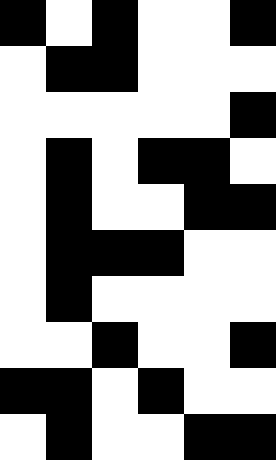[["black", "white", "black", "white", "white", "black"], ["white", "black", "black", "white", "white", "white"], ["white", "white", "white", "white", "white", "black"], ["white", "black", "white", "black", "black", "white"], ["white", "black", "white", "white", "black", "black"], ["white", "black", "black", "black", "white", "white"], ["white", "black", "white", "white", "white", "white"], ["white", "white", "black", "white", "white", "black"], ["black", "black", "white", "black", "white", "white"], ["white", "black", "white", "white", "black", "black"]]